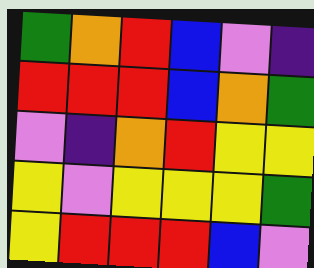[["green", "orange", "red", "blue", "violet", "indigo"], ["red", "red", "red", "blue", "orange", "green"], ["violet", "indigo", "orange", "red", "yellow", "yellow"], ["yellow", "violet", "yellow", "yellow", "yellow", "green"], ["yellow", "red", "red", "red", "blue", "violet"]]